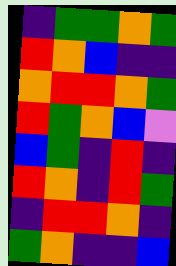[["indigo", "green", "green", "orange", "green"], ["red", "orange", "blue", "indigo", "indigo"], ["orange", "red", "red", "orange", "green"], ["red", "green", "orange", "blue", "violet"], ["blue", "green", "indigo", "red", "indigo"], ["red", "orange", "indigo", "red", "green"], ["indigo", "red", "red", "orange", "indigo"], ["green", "orange", "indigo", "indigo", "blue"]]